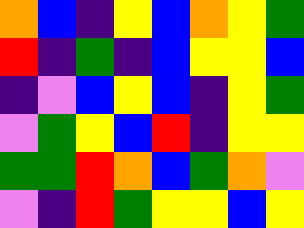[["orange", "blue", "indigo", "yellow", "blue", "orange", "yellow", "green"], ["red", "indigo", "green", "indigo", "blue", "yellow", "yellow", "blue"], ["indigo", "violet", "blue", "yellow", "blue", "indigo", "yellow", "green"], ["violet", "green", "yellow", "blue", "red", "indigo", "yellow", "yellow"], ["green", "green", "red", "orange", "blue", "green", "orange", "violet"], ["violet", "indigo", "red", "green", "yellow", "yellow", "blue", "yellow"]]